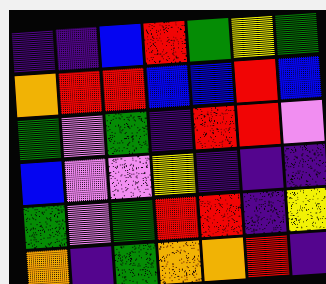[["indigo", "indigo", "blue", "red", "green", "yellow", "green"], ["orange", "red", "red", "blue", "blue", "red", "blue"], ["green", "violet", "green", "indigo", "red", "red", "violet"], ["blue", "violet", "violet", "yellow", "indigo", "indigo", "indigo"], ["green", "violet", "green", "red", "red", "indigo", "yellow"], ["orange", "indigo", "green", "orange", "orange", "red", "indigo"]]